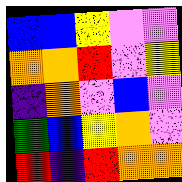[["blue", "blue", "yellow", "violet", "violet"], ["orange", "orange", "red", "violet", "yellow"], ["indigo", "orange", "violet", "blue", "violet"], ["green", "blue", "yellow", "orange", "violet"], ["red", "indigo", "red", "orange", "orange"]]